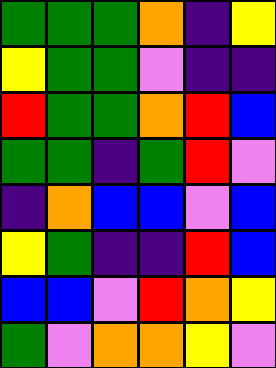[["green", "green", "green", "orange", "indigo", "yellow"], ["yellow", "green", "green", "violet", "indigo", "indigo"], ["red", "green", "green", "orange", "red", "blue"], ["green", "green", "indigo", "green", "red", "violet"], ["indigo", "orange", "blue", "blue", "violet", "blue"], ["yellow", "green", "indigo", "indigo", "red", "blue"], ["blue", "blue", "violet", "red", "orange", "yellow"], ["green", "violet", "orange", "orange", "yellow", "violet"]]